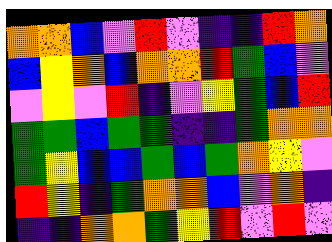[["orange", "orange", "blue", "violet", "red", "violet", "indigo", "indigo", "red", "orange"], ["blue", "yellow", "orange", "blue", "orange", "orange", "red", "green", "blue", "violet"], ["violet", "yellow", "violet", "red", "indigo", "violet", "yellow", "green", "blue", "red"], ["green", "green", "blue", "green", "green", "indigo", "indigo", "green", "orange", "orange"], ["green", "yellow", "blue", "blue", "green", "blue", "green", "orange", "yellow", "violet"], ["red", "yellow", "indigo", "green", "orange", "orange", "blue", "violet", "orange", "indigo"], ["indigo", "indigo", "orange", "orange", "green", "yellow", "red", "violet", "red", "violet"]]